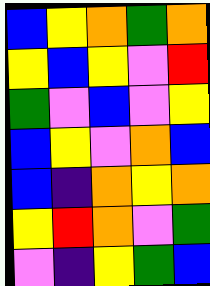[["blue", "yellow", "orange", "green", "orange"], ["yellow", "blue", "yellow", "violet", "red"], ["green", "violet", "blue", "violet", "yellow"], ["blue", "yellow", "violet", "orange", "blue"], ["blue", "indigo", "orange", "yellow", "orange"], ["yellow", "red", "orange", "violet", "green"], ["violet", "indigo", "yellow", "green", "blue"]]